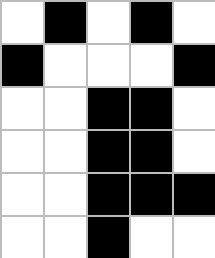[["white", "black", "white", "black", "white"], ["black", "white", "white", "white", "black"], ["white", "white", "black", "black", "white"], ["white", "white", "black", "black", "white"], ["white", "white", "black", "black", "black"], ["white", "white", "black", "white", "white"]]